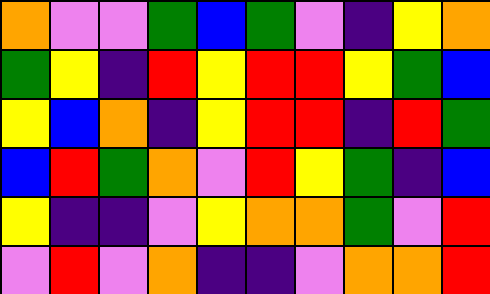[["orange", "violet", "violet", "green", "blue", "green", "violet", "indigo", "yellow", "orange"], ["green", "yellow", "indigo", "red", "yellow", "red", "red", "yellow", "green", "blue"], ["yellow", "blue", "orange", "indigo", "yellow", "red", "red", "indigo", "red", "green"], ["blue", "red", "green", "orange", "violet", "red", "yellow", "green", "indigo", "blue"], ["yellow", "indigo", "indigo", "violet", "yellow", "orange", "orange", "green", "violet", "red"], ["violet", "red", "violet", "orange", "indigo", "indigo", "violet", "orange", "orange", "red"]]